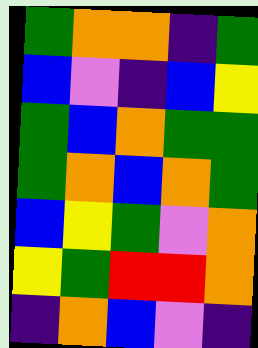[["green", "orange", "orange", "indigo", "green"], ["blue", "violet", "indigo", "blue", "yellow"], ["green", "blue", "orange", "green", "green"], ["green", "orange", "blue", "orange", "green"], ["blue", "yellow", "green", "violet", "orange"], ["yellow", "green", "red", "red", "orange"], ["indigo", "orange", "blue", "violet", "indigo"]]